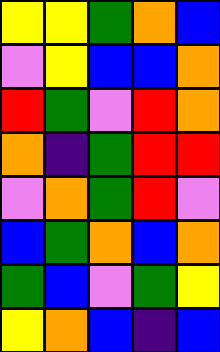[["yellow", "yellow", "green", "orange", "blue"], ["violet", "yellow", "blue", "blue", "orange"], ["red", "green", "violet", "red", "orange"], ["orange", "indigo", "green", "red", "red"], ["violet", "orange", "green", "red", "violet"], ["blue", "green", "orange", "blue", "orange"], ["green", "blue", "violet", "green", "yellow"], ["yellow", "orange", "blue", "indigo", "blue"]]